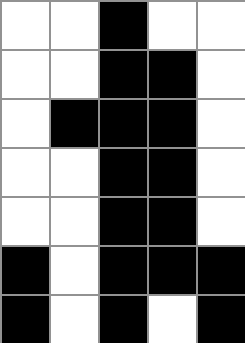[["white", "white", "black", "white", "white"], ["white", "white", "black", "black", "white"], ["white", "black", "black", "black", "white"], ["white", "white", "black", "black", "white"], ["white", "white", "black", "black", "white"], ["black", "white", "black", "black", "black"], ["black", "white", "black", "white", "black"]]